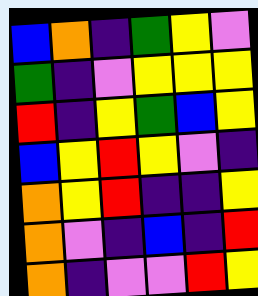[["blue", "orange", "indigo", "green", "yellow", "violet"], ["green", "indigo", "violet", "yellow", "yellow", "yellow"], ["red", "indigo", "yellow", "green", "blue", "yellow"], ["blue", "yellow", "red", "yellow", "violet", "indigo"], ["orange", "yellow", "red", "indigo", "indigo", "yellow"], ["orange", "violet", "indigo", "blue", "indigo", "red"], ["orange", "indigo", "violet", "violet", "red", "yellow"]]